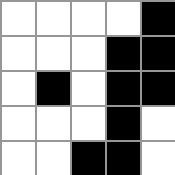[["white", "white", "white", "white", "black"], ["white", "white", "white", "black", "black"], ["white", "black", "white", "black", "black"], ["white", "white", "white", "black", "white"], ["white", "white", "black", "black", "white"]]